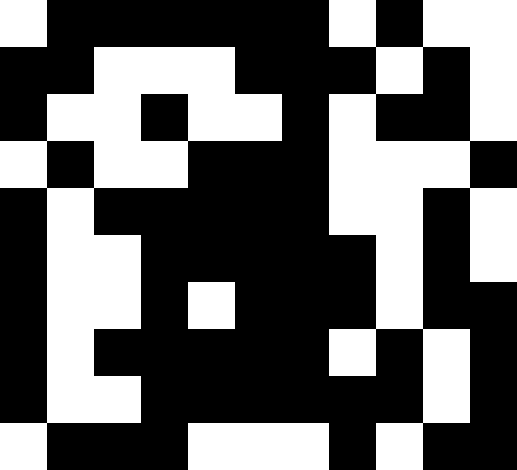[["white", "black", "black", "black", "black", "black", "black", "white", "black", "white", "white"], ["black", "black", "white", "white", "white", "black", "black", "black", "white", "black", "white"], ["black", "white", "white", "black", "white", "white", "black", "white", "black", "black", "white"], ["white", "black", "white", "white", "black", "black", "black", "white", "white", "white", "black"], ["black", "white", "black", "black", "black", "black", "black", "white", "white", "black", "white"], ["black", "white", "white", "black", "black", "black", "black", "black", "white", "black", "white"], ["black", "white", "white", "black", "white", "black", "black", "black", "white", "black", "black"], ["black", "white", "black", "black", "black", "black", "black", "white", "black", "white", "black"], ["black", "white", "white", "black", "black", "black", "black", "black", "black", "white", "black"], ["white", "black", "black", "black", "white", "white", "white", "black", "white", "black", "black"]]